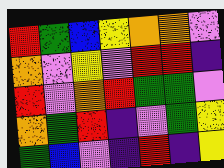[["red", "green", "blue", "yellow", "orange", "orange", "violet"], ["orange", "violet", "yellow", "violet", "red", "red", "indigo"], ["red", "violet", "orange", "red", "green", "green", "violet"], ["orange", "green", "red", "indigo", "violet", "green", "yellow"], ["green", "blue", "violet", "indigo", "red", "indigo", "yellow"]]